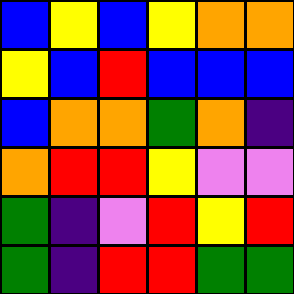[["blue", "yellow", "blue", "yellow", "orange", "orange"], ["yellow", "blue", "red", "blue", "blue", "blue"], ["blue", "orange", "orange", "green", "orange", "indigo"], ["orange", "red", "red", "yellow", "violet", "violet"], ["green", "indigo", "violet", "red", "yellow", "red"], ["green", "indigo", "red", "red", "green", "green"]]